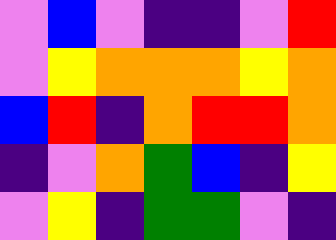[["violet", "blue", "violet", "indigo", "indigo", "violet", "red"], ["violet", "yellow", "orange", "orange", "orange", "yellow", "orange"], ["blue", "red", "indigo", "orange", "red", "red", "orange"], ["indigo", "violet", "orange", "green", "blue", "indigo", "yellow"], ["violet", "yellow", "indigo", "green", "green", "violet", "indigo"]]